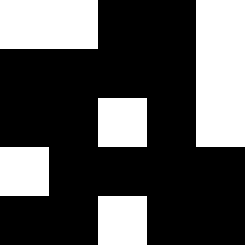[["white", "white", "black", "black", "white"], ["black", "black", "black", "black", "white"], ["black", "black", "white", "black", "white"], ["white", "black", "black", "black", "black"], ["black", "black", "white", "black", "black"]]